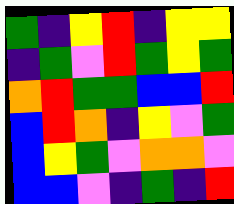[["green", "indigo", "yellow", "red", "indigo", "yellow", "yellow"], ["indigo", "green", "violet", "red", "green", "yellow", "green"], ["orange", "red", "green", "green", "blue", "blue", "red"], ["blue", "red", "orange", "indigo", "yellow", "violet", "green"], ["blue", "yellow", "green", "violet", "orange", "orange", "violet"], ["blue", "blue", "violet", "indigo", "green", "indigo", "red"]]